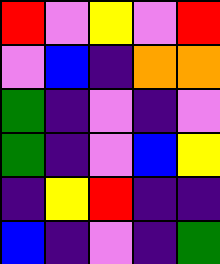[["red", "violet", "yellow", "violet", "red"], ["violet", "blue", "indigo", "orange", "orange"], ["green", "indigo", "violet", "indigo", "violet"], ["green", "indigo", "violet", "blue", "yellow"], ["indigo", "yellow", "red", "indigo", "indigo"], ["blue", "indigo", "violet", "indigo", "green"]]